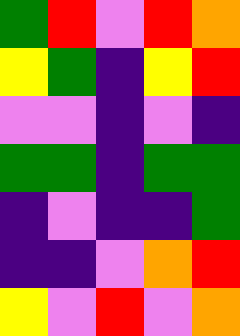[["green", "red", "violet", "red", "orange"], ["yellow", "green", "indigo", "yellow", "red"], ["violet", "violet", "indigo", "violet", "indigo"], ["green", "green", "indigo", "green", "green"], ["indigo", "violet", "indigo", "indigo", "green"], ["indigo", "indigo", "violet", "orange", "red"], ["yellow", "violet", "red", "violet", "orange"]]